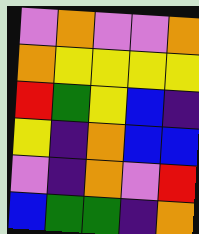[["violet", "orange", "violet", "violet", "orange"], ["orange", "yellow", "yellow", "yellow", "yellow"], ["red", "green", "yellow", "blue", "indigo"], ["yellow", "indigo", "orange", "blue", "blue"], ["violet", "indigo", "orange", "violet", "red"], ["blue", "green", "green", "indigo", "orange"]]